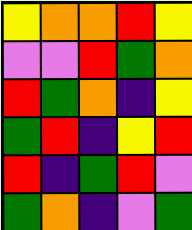[["yellow", "orange", "orange", "red", "yellow"], ["violet", "violet", "red", "green", "orange"], ["red", "green", "orange", "indigo", "yellow"], ["green", "red", "indigo", "yellow", "red"], ["red", "indigo", "green", "red", "violet"], ["green", "orange", "indigo", "violet", "green"]]